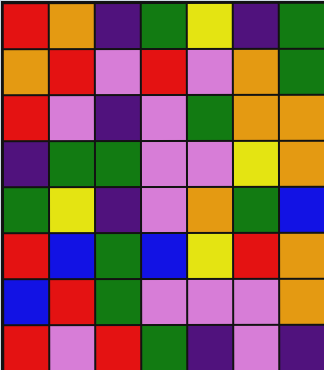[["red", "orange", "indigo", "green", "yellow", "indigo", "green"], ["orange", "red", "violet", "red", "violet", "orange", "green"], ["red", "violet", "indigo", "violet", "green", "orange", "orange"], ["indigo", "green", "green", "violet", "violet", "yellow", "orange"], ["green", "yellow", "indigo", "violet", "orange", "green", "blue"], ["red", "blue", "green", "blue", "yellow", "red", "orange"], ["blue", "red", "green", "violet", "violet", "violet", "orange"], ["red", "violet", "red", "green", "indigo", "violet", "indigo"]]